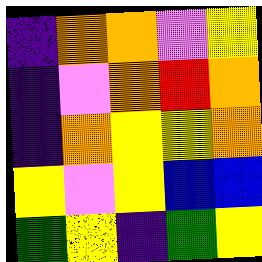[["indigo", "orange", "orange", "violet", "yellow"], ["indigo", "violet", "orange", "red", "orange"], ["indigo", "orange", "yellow", "yellow", "orange"], ["yellow", "violet", "yellow", "blue", "blue"], ["green", "yellow", "indigo", "green", "yellow"]]